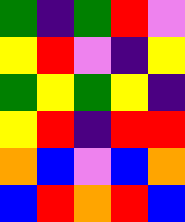[["green", "indigo", "green", "red", "violet"], ["yellow", "red", "violet", "indigo", "yellow"], ["green", "yellow", "green", "yellow", "indigo"], ["yellow", "red", "indigo", "red", "red"], ["orange", "blue", "violet", "blue", "orange"], ["blue", "red", "orange", "red", "blue"]]